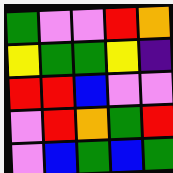[["green", "violet", "violet", "red", "orange"], ["yellow", "green", "green", "yellow", "indigo"], ["red", "red", "blue", "violet", "violet"], ["violet", "red", "orange", "green", "red"], ["violet", "blue", "green", "blue", "green"]]